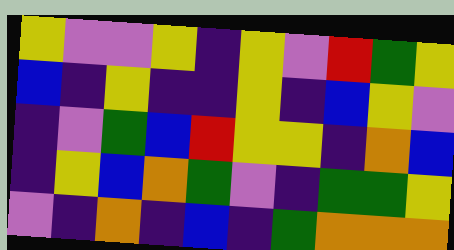[["yellow", "violet", "violet", "yellow", "indigo", "yellow", "violet", "red", "green", "yellow"], ["blue", "indigo", "yellow", "indigo", "indigo", "yellow", "indigo", "blue", "yellow", "violet"], ["indigo", "violet", "green", "blue", "red", "yellow", "yellow", "indigo", "orange", "blue"], ["indigo", "yellow", "blue", "orange", "green", "violet", "indigo", "green", "green", "yellow"], ["violet", "indigo", "orange", "indigo", "blue", "indigo", "green", "orange", "orange", "orange"]]